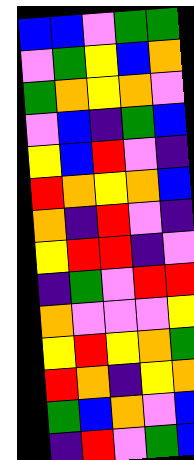[["blue", "blue", "violet", "green", "green"], ["violet", "green", "yellow", "blue", "orange"], ["green", "orange", "yellow", "orange", "violet"], ["violet", "blue", "indigo", "green", "blue"], ["yellow", "blue", "red", "violet", "indigo"], ["red", "orange", "yellow", "orange", "blue"], ["orange", "indigo", "red", "violet", "indigo"], ["yellow", "red", "red", "indigo", "violet"], ["indigo", "green", "violet", "red", "red"], ["orange", "violet", "violet", "violet", "yellow"], ["yellow", "red", "yellow", "orange", "green"], ["red", "orange", "indigo", "yellow", "orange"], ["green", "blue", "orange", "violet", "blue"], ["indigo", "red", "violet", "green", "blue"]]